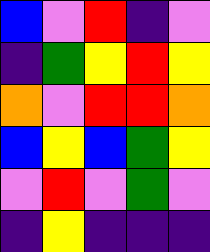[["blue", "violet", "red", "indigo", "violet"], ["indigo", "green", "yellow", "red", "yellow"], ["orange", "violet", "red", "red", "orange"], ["blue", "yellow", "blue", "green", "yellow"], ["violet", "red", "violet", "green", "violet"], ["indigo", "yellow", "indigo", "indigo", "indigo"]]